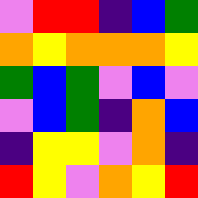[["violet", "red", "red", "indigo", "blue", "green"], ["orange", "yellow", "orange", "orange", "orange", "yellow"], ["green", "blue", "green", "violet", "blue", "violet"], ["violet", "blue", "green", "indigo", "orange", "blue"], ["indigo", "yellow", "yellow", "violet", "orange", "indigo"], ["red", "yellow", "violet", "orange", "yellow", "red"]]